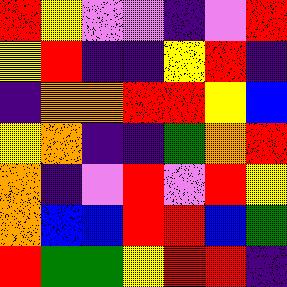[["red", "yellow", "violet", "violet", "indigo", "violet", "red"], ["yellow", "red", "indigo", "indigo", "yellow", "red", "indigo"], ["indigo", "orange", "orange", "red", "red", "yellow", "blue"], ["yellow", "orange", "indigo", "indigo", "green", "orange", "red"], ["orange", "indigo", "violet", "red", "violet", "red", "yellow"], ["orange", "blue", "blue", "red", "red", "blue", "green"], ["red", "green", "green", "yellow", "red", "red", "indigo"]]